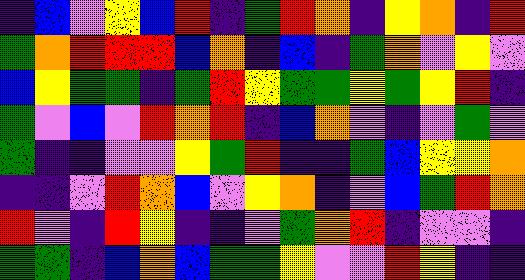[["indigo", "blue", "violet", "yellow", "blue", "red", "indigo", "green", "red", "orange", "indigo", "yellow", "orange", "indigo", "red"], ["green", "orange", "red", "red", "red", "blue", "orange", "indigo", "blue", "indigo", "green", "orange", "violet", "yellow", "violet"], ["blue", "yellow", "green", "green", "indigo", "green", "red", "yellow", "green", "green", "yellow", "green", "yellow", "red", "indigo"], ["green", "violet", "blue", "violet", "red", "orange", "red", "indigo", "blue", "orange", "violet", "indigo", "violet", "green", "violet"], ["green", "indigo", "indigo", "violet", "violet", "yellow", "green", "red", "indigo", "indigo", "green", "blue", "yellow", "yellow", "orange"], ["indigo", "indigo", "violet", "red", "orange", "blue", "violet", "yellow", "orange", "indigo", "violet", "blue", "green", "red", "orange"], ["red", "violet", "indigo", "red", "yellow", "indigo", "indigo", "violet", "green", "orange", "red", "indigo", "violet", "violet", "indigo"], ["green", "green", "indigo", "blue", "orange", "blue", "green", "green", "yellow", "violet", "violet", "red", "yellow", "indigo", "indigo"]]